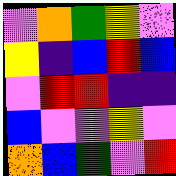[["violet", "orange", "green", "yellow", "violet"], ["yellow", "indigo", "blue", "red", "blue"], ["violet", "red", "red", "indigo", "indigo"], ["blue", "violet", "violet", "yellow", "violet"], ["orange", "blue", "green", "violet", "red"]]